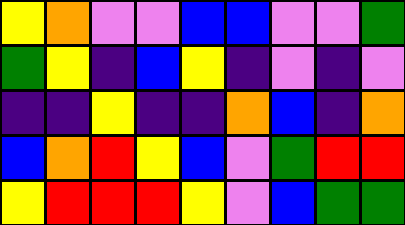[["yellow", "orange", "violet", "violet", "blue", "blue", "violet", "violet", "green"], ["green", "yellow", "indigo", "blue", "yellow", "indigo", "violet", "indigo", "violet"], ["indigo", "indigo", "yellow", "indigo", "indigo", "orange", "blue", "indigo", "orange"], ["blue", "orange", "red", "yellow", "blue", "violet", "green", "red", "red"], ["yellow", "red", "red", "red", "yellow", "violet", "blue", "green", "green"]]